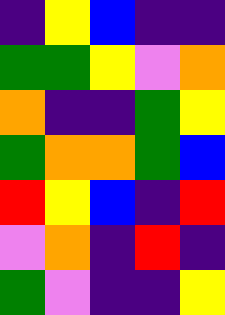[["indigo", "yellow", "blue", "indigo", "indigo"], ["green", "green", "yellow", "violet", "orange"], ["orange", "indigo", "indigo", "green", "yellow"], ["green", "orange", "orange", "green", "blue"], ["red", "yellow", "blue", "indigo", "red"], ["violet", "orange", "indigo", "red", "indigo"], ["green", "violet", "indigo", "indigo", "yellow"]]